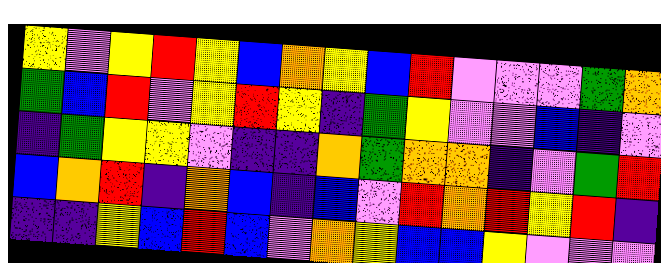[["yellow", "violet", "yellow", "red", "yellow", "blue", "orange", "yellow", "blue", "red", "violet", "violet", "violet", "green", "orange"], ["green", "blue", "red", "violet", "yellow", "red", "yellow", "indigo", "green", "yellow", "violet", "violet", "blue", "indigo", "violet"], ["indigo", "green", "yellow", "yellow", "violet", "indigo", "indigo", "orange", "green", "orange", "orange", "indigo", "violet", "green", "red"], ["blue", "orange", "red", "indigo", "orange", "blue", "indigo", "blue", "violet", "red", "orange", "red", "yellow", "red", "indigo"], ["indigo", "indigo", "yellow", "blue", "red", "blue", "violet", "orange", "yellow", "blue", "blue", "yellow", "violet", "violet", "violet"]]